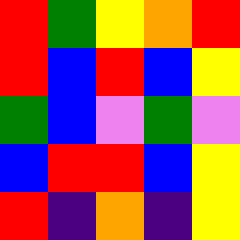[["red", "green", "yellow", "orange", "red"], ["red", "blue", "red", "blue", "yellow"], ["green", "blue", "violet", "green", "violet"], ["blue", "red", "red", "blue", "yellow"], ["red", "indigo", "orange", "indigo", "yellow"]]